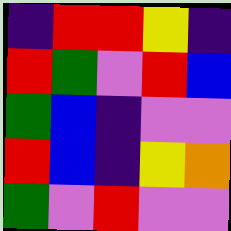[["indigo", "red", "red", "yellow", "indigo"], ["red", "green", "violet", "red", "blue"], ["green", "blue", "indigo", "violet", "violet"], ["red", "blue", "indigo", "yellow", "orange"], ["green", "violet", "red", "violet", "violet"]]